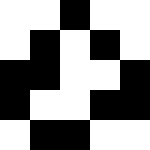[["white", "white", "black", "white", "white"], ["white", "black", "white", "black", "white"], ["black", "black", "white", "white", "black"], ["black", "white", "white", "black", "black"], ["white", "black", "black", "white", "white"]]